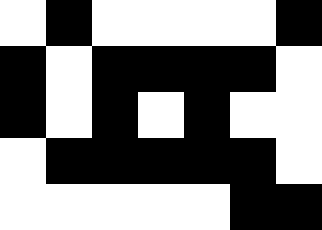[["white", "black", "white", "white", "white", "white", "black"], ["black", "white", "black", "black", "black", "black", "white"], ["black", "white", "black", "white", "black", "white", "white"], ["white", "black", "black", "black", "black", "black", "white"], ["white", "white", "white", "white", "white", "black", "black"]]